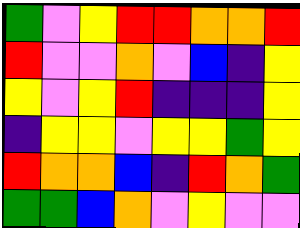[["green", "violet", "yellow", "red", "red", "orange", "orange", "red"], ["red", "violet", "violet", "orange", "violet", "blue", "indigo", "yellow"], ["yellow", "violet", "yellow", "red", "indigo", "indigo", "indigo", "yellow"], ["indigo", "yellow", "yellow", "violet", "yellow", "yellow", "green", "yellow"], ["red", "orange", "orange", "blue", "indigo", "red", "orange", "green"], ["green", "green", "blue", "orange", "violet", "yellow", "violet", "violet"]]